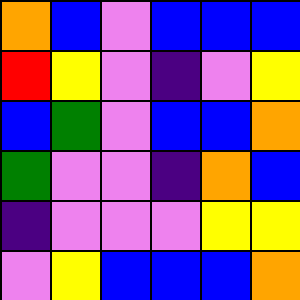[["orange", "blue", "violet", "blue", "blue", "blue"], ["red", "yellow", "violet", "indigo", "violet", "yellow"], ["blue", "green", "violet", "blue", "blue", "orange"], ["green", "violet", "violet", "indigo", "orange", "blue"], ["indigo", "violet", "violet", "violet", "yellow", "yellow"], ["violet", "yellow", "blue", "blue", "blue", "orange"]]